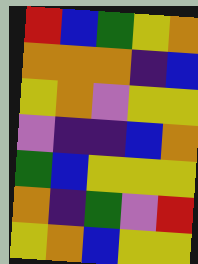[["red", "blue", "green", "yellow", "orange"], ["orange", "orange", "orange", "indigo", "blue"], ["yellow", "orange", "violet", "yellow", "yellow"], ["violet", "indigo", "indigo", "blue", "orange"], ["green", "blue", "yellow", "yellow", "yellow"], ["orange", "indigo", "green", "violet", "red"], ["yellow", "orange", "blue", "yellow", "yellow"]]